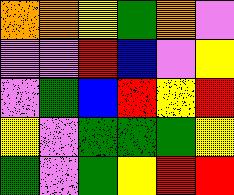[["orange", "orange", "yellow", "green", "orange", "violet"], ["violet", "violet", "red", "blue", "violet", "yellow"], ["violet", "green", "blue", "red", "yellow", "red"], ["yellow", "violet", "green", "green", "green", "yellow"], ["green", "violet", "green", "yellow", "red", "red"]]